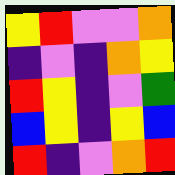[["yellow", "red", "violet", "violet", "orange"], ["indigo", "violet", "indigo", "orange", "yellow"], ["red", "yellow", "indigo", "violet", "green"], ["blue", "yellow", "indigo", "yellow", "blue"], ["red", "indigo", "violet", "orange", "red"]]